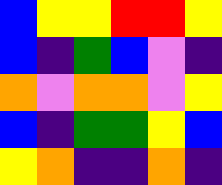[["blue", "yellow", "yellow", "red", "red", "yellow"], ["blue", "indigo", "green", "blue", "violet", "indigo"], ["orange", "violet", "orange", "orange", "violet", "yellow"], ["blue", "indigo", "green", "green", "yellow", "blue"], ["yellow", "orange", "indigo", "indigo", "orange", "indigo"]]